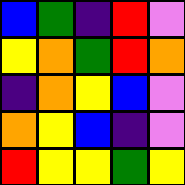[["blue", "green", "indigo", "red", "violet"], ["yellow", "orange", "green", "red", "orange"], ["indigo", "orange", "yellow", "blue", "violet"], ["orange", "yellow", "blue", "indigo", "violet"], ["red", "yellow", "yellow", "green", "yellow"]]